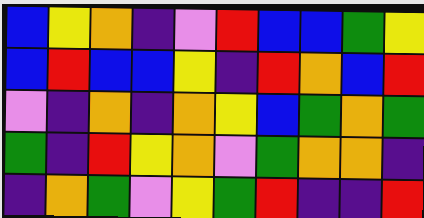[["blue", "yellow", "orange", "indigo", "violet", "red", "blue", "blue", "green", "yellow"], ["blue", "red", "blue", "blue", "yellow", "indigo", "red", "orange", "blue", "red"], ["violet", "indigo", "orange", "indigo", "orange", "yellow", "blue", "green", "orange", "green"], ["green", "indigo", "red", "yellow", "orange", "violet", "green", "orange", "orange", "indigo"], ["indigo", "orange", "green", "violet", "yellow", "green", "red", "indigo", "indigo", "red"]]